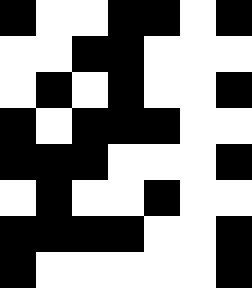[["black", "white", "white", "black", "black", "white", "black"], ["white", "white", "black", "black", "white", "white", "white"], ["white", "black", "white", "black", "white", "white", "black"], ["black", "white", "black", "black", "black", "white", "white"], ["black", "black", "black", "white", "white", "white", "black"], ["white", "black", "white", "white", "black", "white", "white"], ["black", "black", "black", "black", "white", "white", "black"], ["black", "white", "white", "white", "white", "white", "black"]]